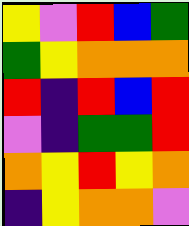[["yellow", "violet", "red", "blue", "green"], ["green", "yellow", "orange", "orange", "orange"], ["red", "indigo", "red", "blue", "red"], ["violet", "indigo", "green", "green", "red"], ["orange", "yellow", "red", "yellow", "orange"], ["indigo", "yellow", "orange", "orange", "violet"]]